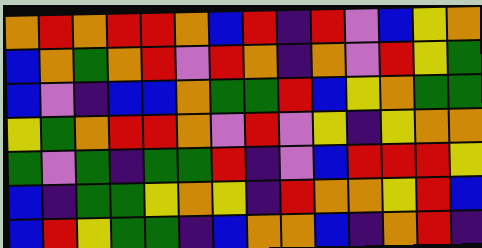[["orange", "red", "orange", "red", "red", "orange", "blue", "red", "indigo", "red", "violet", "blue", "yellow", "orange"], ["blue", "orange", "green", "orange", "red", "violet", "red", "orange", "indigo", "orange", "violet", "red", "yellow", "green"], ["blue", "violet", "indigo", "blue", "blue", "orange", "green", "green", "red", "blue", "yellow", "orange", "green", "green"], ["yellow", "green", "orange", "red", "red", "orange", "violet", "red", "violet", "yellow", "indigo", "yellow", "orange", "orange"], ["green", "violet", "green", "indigo", "green", "green", "red", "indigo", "violet", "blue", "red", "red", "red", "yellow"], ["blue", "indigo", "green", "green", "yellow", "orange", "yellow", "indigo", "red", "orange", "orange", "yellow", "red", "blue"], ["blue", "red", "yellow", "green", "green", "indigo", "blue", "orange", "orange", "blue", "indigo", "orange", "red", "indigo"]]